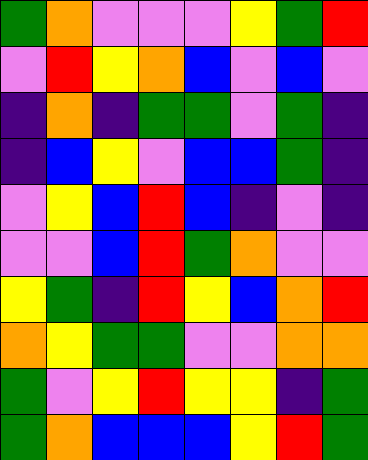[["green", "orange", "violet", "violet", "violet", "yellow", "green", "red"], ["violet", "red", "yellow", "orange", "blue", "violet", "blue", "violet"], ["indigo", "orange", "indigo", "green", "green", "violet", "green", "indigo"], ["indigo", "blue", "yellow", "violet", "blue", "blue", "green", "indigo"], ["violet", "yellow", "blue", "red", "blue", "indigo", "violet", "indigo"], ["violet", "violet", "blue", "red", "green", "orange", "violet", "violet"], ["yellow", "green", "indigo", "red", "yellow", "blue", "orange", "red"], ["orange", "yellow", "green", "green", "violet", "violet", "orange", "orange"], ["green", "violet", "yellow", "red", "yellow", "yellow", "indigo", "green"], ["green", "orange", "blue", "blue", "blue", "yellow", "red", "green"]]